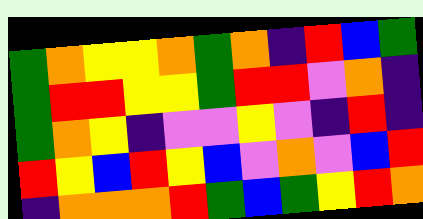[["green", "orange", "yellow", "yellow", "orange", "green", "orange", "indigo", "red", "blue", "green"], ["green", "red", "red", "yellow", "yellow", "green", "red", "red", "violet", "orange", "indigo"], ["green", "orange", "yellow", "indigo", "violet", "violet", "yellow", "violet", "indigo", "red", "indigo"], ["red", "yellow", "blue", "red", "yellow", "blue", "violet", "orange", "violet", "blue", "red"], ["indigo", "orange", "orange", "orange", "red", "green", "blue", "green", "yellow", "red", "orange"]]